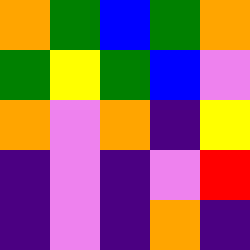[["orange", "green", "blue", "green", "orange"], ["green", "yellow", "green", "blue", "violet"], ["orange", "violet", "orange", "indigo", "yellow"], ["indigo", "violet", "indigo", "violet", "red"], ["indigo", "violet", "indigo", "orange", "indigo"]]